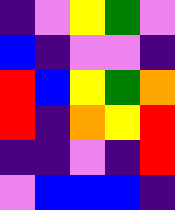[["indigo", "violet", "yellow", "green", "violet"], ["blue", "indigo", "violet", "violet", "indigo"], ["red", "blue", "yellow", "green", "orange"], ["red", "indigo", "orange", "yellow", "red"], ["indigo", "indigo", "violet", "indigo", "red"], ["violet", "blue", "blue", "blue", "indigo"]]